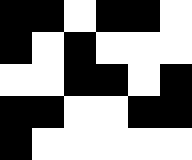[["black", "black", "white", "black", "black", "white"], ["black", "white", "black", "white", "white", "white"], ["white", "white", "black", "black", "white", "black"], ["black", "black", "white", "white", "black", "black"], ["black", "white", "white", "white", "white", "white"]]